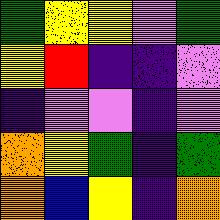[["green", "yellow", "yellow", "violet", "green"], ["yellow", "red", "indigo", "indigo", "violet"], ["indigo", "violet", "violet", "indigo", "violet"], ["orange", "yellow", "green", "indigo", "green"], ["orange", "blue", "yellow", "indigo", "orange"]]